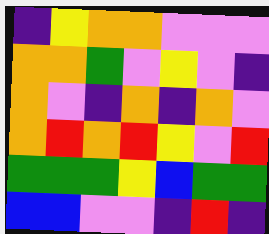[["indigo", "yellow", "orange", "orange", "violet", "violet", "violet"], ["orange", "orange", "green", "violet", "yellow", "violet", "indigo"], ["orange", "violet", "indigo", "orange", "indigo", "orange", "violet"], ["orange", "red", "orange", "red", "yellow", "violet", "red"], ["green", "green", "green", "yellow", "blue", "green", "green"], ["blue", "blue", "violet", "violet", "indigo", "red", "indigo"]]